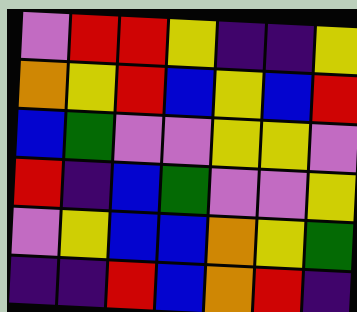[["violet", "red", "red", "yellow", "indigo", "indigo", "yellow"], ["orange", "yellow", "red", "blue", "yellow", "blue", "red"], ["blue", "green", "violet", "violet", "yellow", "yellow", "violet"], ["red", "indigo", "blue", "green", "violet", "violet", "yellow"], ["violet", "yellow", "blue", "blue", "orange", "yellow", "green"], ["indigo", "indigo", "red", "blue", "orange", "red", "indigo"]]